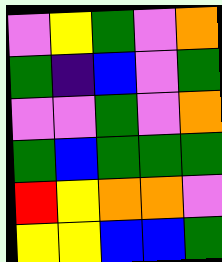[["violet", "yellow", "green", "violet", "orange"], ["green", "indigo", "blue", "violet", "green"], ["violet", "violet", "green", "violet", "orange"], ["green", "blue", "green", "green", "green"], ["red", "yellow", "orange", "orange", "violet"], ["yellow", "yellow", "blue", "blue", "green"]]